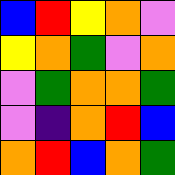[["blue", "red", "yellow", "orange", "violet"], ["yellow", "orange", "green", "violet", "orange"], ["violet", "green", "orange", "orange", "green"], ["violet", "indigo", "orange", "red", "blue"], ["orange", "red", "blue", "orange", "green"]]